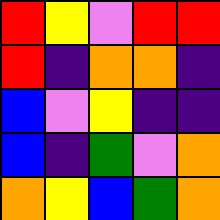[["red", "yellow", "violet", "red", "red"], ["red", "indigo", "orange", "orange", "indigo"], ["blue", "violet", "yellow", "indigo", "indigo"], ["blue", "indigo", "green", "violet", "orange"], ["orange", "yellow", "blue", "green", "orange"]]